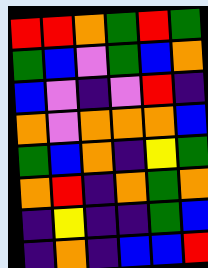[["red", "red", "orange", "green", "red", "green"], ["green", "blue", "violet", "green", "blue", "orange"], ["blue", "violet", "indigo", "violet", "red", "indigo"], ["orange", "violet", "orange", "orange", "orange", "blue"], ["green", "blue", "orange", "indigo", "yellow", "green"], ["orange", "red", "indigo", "orange", "green", "orange"], ["indigo", "yellow", "indigo", "indigo", "green", "blue"], ["indigo", "orange", "indigo", "blue", "blue", "red"]]